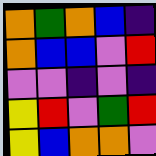[["orange", "green", "orange", "blue", "indigo"], ["orange", "blue", "blue", "violet", "red"], ["violet", "violet", "indigo", "violet", "indigo"], ["yellow", "red", "violet", "green", "red"], ["yellow", "blue", "orange", "orange", "violet"]]